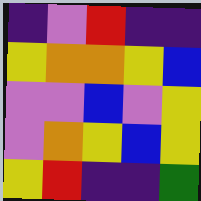[["indigo", "violet", "red", "indigo", "indigo"], ["yellow", "orange", "orange", "yellow", "blue"], ["violet", "violet", "blue", "violet", "yellow"], ["violet", "orange", "yellow", "blue", "yellow"], ["yellow", "red", "indigo", "indigo", "green"]]